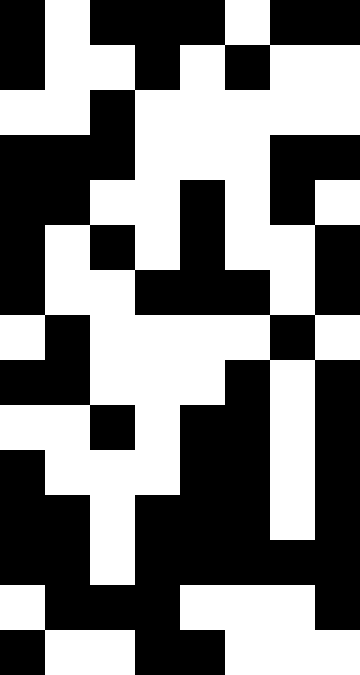[["black", "white", "black", "black", "black", "white", "black", "black"], ["black", "white", "white", "black", "white", "black", "white", "white"], ["white", "white", "black", "white", "white", "white", "white", "white"], ["black", "black", "black", "white", "white", "white", "black", "black"], ["black", "black", "white", "white", "black", "white", "black", "white"], ["black", "white", "black", "white", "black", "white", "white", "black"], ["black", "white", "white", "black", "black", "black", "white", "black"], ["white", "black", "white", "white", "white", "white", "black", "white"], ["black", "black", "white", "white", "white", "black", "white", "black"], ["white", "white", "black", "white", "black", "black", "white", "black"], ["black", "white", "white", "white", "black", "black", "white", "black"], ["black", "black", "white", "black", "black", "black", "white", "black"], ["black", "black", "white", "black", "black", "black", "black", "black"], ["white", "black", "black", "black", "white", "white", "white", "black"], ["black", "white", "white", "black", "black", "white", "white", "white"]]